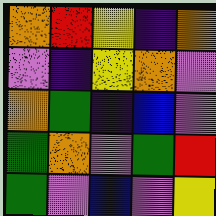[["orange", "red", "yellow", "indigo", "orange"], ["violet", "indigo", "yellow", "orange", "violet"], ["orange", "green", "indigo", "blue", "violet"], ["green", "orange", "violet", "green", "red"], ["green", "violet", "blue", "violet", "yellow"]]